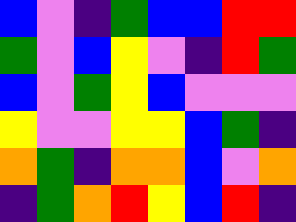[["blue", "violet", "indigo", "green", "blue", "blue", "red", "red"], ["green", "violet", "blue", "yellow", "violet", "indigo", "red", "green"], ["blue", "violet", "green", "yellow", "blue", "violet", "violet", "violet"], ["yellow", "violet", "violet", "yellow", "yellow", "blue", "green", "indigo"], ["orange", "green", "indigo", "orange", "orange", "blue", "violet", "orange"], ["indigo", "green", "orange", "red", "yellow", "blue", "red", "indigo"]]